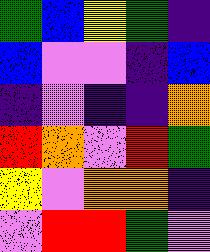[["green", "blue", "yellow", "green", "indigo"], ["blue", "violet", "violet", "indigo", "blue"], ["indigo", "violet", "indigo", "indigo", "orange"], ["red", "orange", "violet", "red", "green"], ["yellow", "violet", "orange", "orange", "indigo"], ["violet", "red", "red", "green", "violet"]]